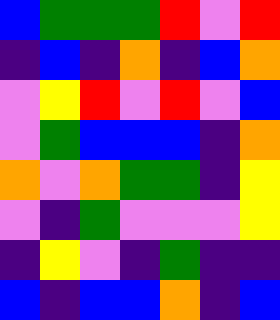[["blue", "green", "green", "green", "red", "violet", "red"], ["indigo", "blue", "indigo", "orange", "indigo", "blue", "orange"], ["violet", "yellow", "red", "violet", "red", "violet", "blue"], ["violet", "green", "blue", "blue", "blue", "indigo", "orange"], ["orange", "violet", "orange", "green", "green", "indigo", "yellow"], ["violet", "indigo", "green", "violet", "violet", "violet", "yellow"], ["indigo", "yellow", "violet", "indigo", "green", "indigo", "indigo"], ["blue", "indigo", "blue", "blue", "orange", "indigo", "blue"]]